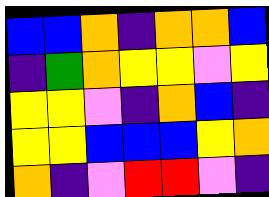[["blue", "blue", "orange", "indigo", "orange", "orange", "blue"], ["indigo", "green", "orange", "yellow", "yellow", "violet", "yellow"], ["yellow", "yellow", "violet", "indigo", "orange", "blue", "indigo"], ["yellow", "yellow", "blue", "blue", "blue", "yellow", "orange"], ["orange", "indigo", "violet", "red", "red", "violet", "indigo"]]